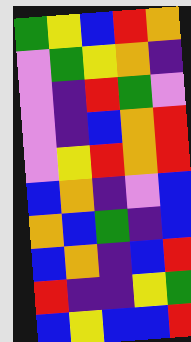[["green", "yellow", "blue", "red", "orange"], ["violet", "green", "yellow", "orange", "indigo"], ["violet", "indigo", "red", "green", "violet"], ["violet", "indigo", "blue", "orange", "red"], ["violet", "yellow", "red", "orange", "red"], ["blue", "orange", "indigo", "violet", "blue"], ["orange", "blue", "green", "indigo", "blue"], ["blue", "orange", "indigo", "blue", "red"], ["red", "indigo", "indigo", "yellow", "green"], ["blue", "yellow", "blue", "blue", "red"]]